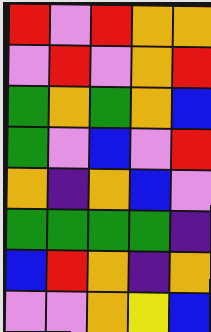[["red", "violet", "red", "orange", "orange"], ["violet", "red", "violet", "orange", "red"], ["green", "orange", "green", "orange", "blue"], ["green", "violet", "blue", "violet", "red"], ["orange", "indigo", "orange", "blue", "violet"], ["green", "green", "green", "green", "indigo"], ["blue", "red", "orange", "indigo", "orange"], ["violet", "violet", "orange", "yellow", "blue"]]